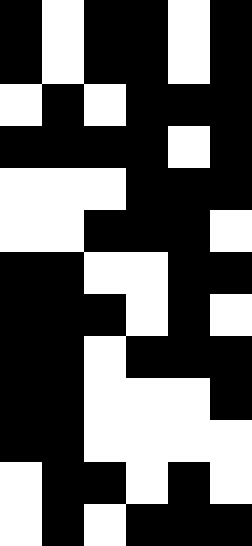[["black", "white", "black", "black", "white", "black"], ["black", "white", "black", "black", "white", "black"], ["white", "black", "white", "black", "black", "black"], ["black", "black", "black", "black", "white", "black"], ["white", "white", "white", "black", "black", "black"], ["white", "white", "black", "black", "black", "white"], ["black", "black", "white", "white", "black", "black"], ["black", "black", "black", "white", "black", "white"], ["black", "black", "white", "black", "black", "black"], ["black", "black", "white", "white", "white", "black"], ["black", "black", "white", "white", "white", "white"], ["white", "black", "black", "white", "black", "white"], ["white", "black", "white", "black", "black", "black"]]